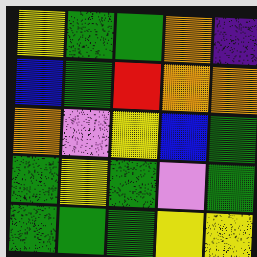[["yellow", "green", "green", "orange", "indigo"], ["blue", "green", "red", "orange", "orange"], ["orange", "violet", "yellow", "blue", "green"], ["green", "yellow", "green", "violet", "green"], ["green", "green", "green", "yellow", "yellow"]]